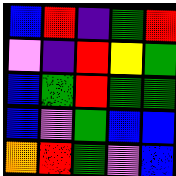[["blue", "red", "indigo", "green", "red"], ["violet", "indigo", "red", "yellow", "green"], ["blue", "green", "red", "green", "green"], ["blue", "violet", "green", "blue", "blue"], ["orange", "red", "green", "violet", "blue"]]